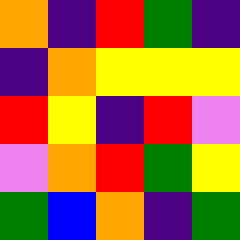[["orange", "indigo", "red", "green", "indigo"], ["indigo", "orange", "yellow", "yellow", "yellow"], ["red", "yellow", "indigo", "red", "violet"], ["violet", "orange", "red", "green", "yellow"], ["green", "blue", "orange", "indigo", "green"]]